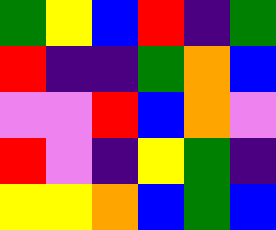[["green", "yellow", "blue", "red", "indigo", "green"], ["red", "indigo", "indigo", "green", "orange", "blue"], ["violet", "violet", "red", "blue", "orange", "violet"], ["red", "violet", "indigo", "yellow", "green", "indigo"], ["yellow", "yellow", "orange", "blue", "green", "blue"]]